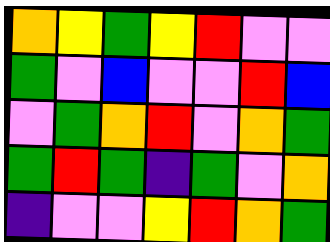[["orange", "yellow", "green", "yellow", "red", "violet", "violet"], ["green", "violet", "blue", "violet", "violet", "red", "blue"], ["violet", "green", "orange", "red", "violet", "orange", "green"], ["green", "red", "green", "indigo", "green", "violet", "orange"], ["indigo", "violet", "violet", "yellow", "red", "orange", "green"]]